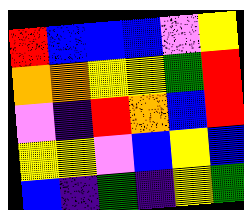[["red", "blue", "blue", "blue", "violet", "yellow"], ["orange", "orange", "yellow", "yellow", "green", "red"], ["violet", "indigo", "red", "orange", "blue", "red"], ["yellow", "yellow", "violet", "blue", "yellow", "blue"], ["blue", "indigo", "green", "indigo", "yellow", "green"]]